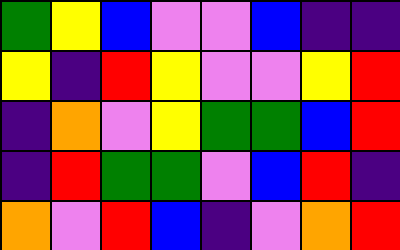[["green", "yellow", "blue", "violet", "violet", "blue", "indigo", "indigo"], ["yellow", "indigo", "red", "yellow", "violet", "violet", "yellow", "red"], ["indigo", "orange", "violet", "yellow", "green", "green", "blue", "red"], ["indigo", "red", "green", "green", "violet", "blue", "red", "indigo"], ["orange", "violet", "red", "blue", "indigo", "violet", "orange", "red"]]